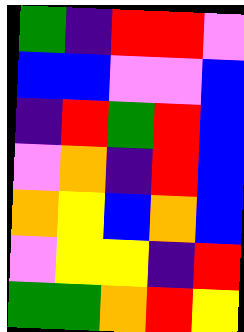[["green", "indigo", "red", "red", "violet"], ["blue", "blue", "violet", "violet", "blue"], ["indigo", "red", "green", "red", "blue"], ["violet", "orange", "indigo", "red", "blue"], ["orange", "yellow", "blue", "orange", "blue"], ["violet", "yellow", "yellow", "indigo", "red"], ["green", "green", "orange", "red", "yellow"]]